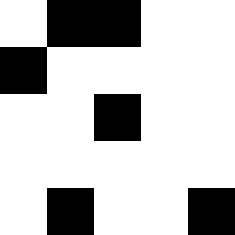[["white", "black", "black", "white", "white"], ["black", "white", "white", "white", "white"], ["white", "white", "black", "white", "white"], ["white", "white", "white", "white", "white"], ["white", "black", "white", "white", "black"]]